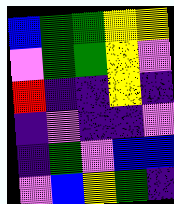[["blue", "green", "green", "yellow", "yellow"], ["violet", "green", "green", "yellow", "violet"], ["red", "indigo", "indigo", "yellow", "indigo"], ["indigo", "violet", "indigo", "indigo", "violet"], ["indigo", "green", "violet", "blue", "blue"], ["violet", "blue", "yellow", "green", "indigo"]]